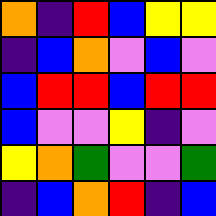[["orange", "indigo", "red", "blue", "yellow", "yellow"], ["indigo", "blue", "orange", "violet", "blue", "violet"], ["blue", "red", "red", "blue", "red", "red"], ["blue", "violet", "violet", "yellow", "indigo", "violet"], ["yellow", "orange", "green", "violet", "violet", "green"], ["indigo", "blue", "orange", "red", "indigo", "blue"]]